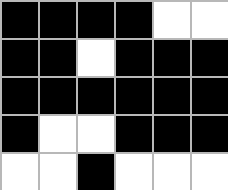[["black", "black", "black", "black", "white", "white"], ["black", "black", "white", "black", "black", "black"], ["black", "black", "black", "black", "black", "black"], ["black", "white", "white", "black", "black", "black"], ["white", "white", "black", "white", "white", "white"]]